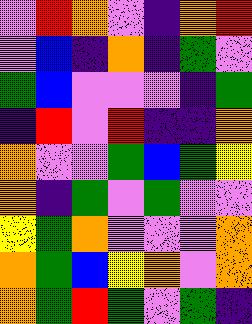[["violet", "red", "orange", "violet", "indigo", "orange", "red"], ["violet", "blue", "indigo", "orange", "indigo", "green", "violet"], ["green", "blue", "violet", "violet", "violet", "indigo", "green"], ["indigo", "red", "violet", "red", "indigo", "indigo", "orange"], ["orange", "violet", "violet", "green", "blue", "green", "yellow"], ["orange", "indigo", "green", "violet", "green", "violet", "violet"], ["yellow", "green", "orange", "violet", "violet", "violet", "orange"], ["orange", "green", "blue", "yellow", "orange", "violet", "orange"], ["orange", "green", "red", "green", "violet", "green", "indigo"]]